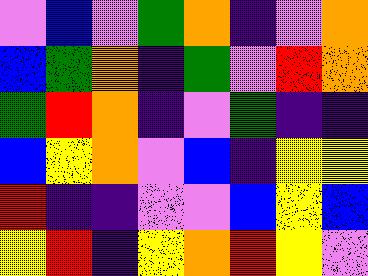[["violet", "blue", "violet", "green", "orange", "indigo", "violet", "orange"], ["blue", "green", "orange", "indigo", "green", "violet", "red", "orange"], ["green", "red", "orange", "indigo", "violet", "green", "indigo", "indigo"], ["blue", "yellow", "orange", "violet", "blue", "indigo", "yellow", "yellow"], ["red", "indigo", "indigo", "violet", "violet", "blue", "yellow", "blue"], ["yellow", "red", "indigo", "yellow", "orange", "red", "yellow", "violet"]]